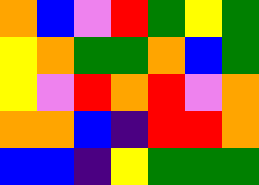[["orange", "blue", "violet", "red", "green", "yellow", "green"], ["yellow", "orange", "green", "green", "orange", "blue", "green"], ["yellow", "violet", "red", "orange", "red", "violet", "orange"], ["orange", "orange", "blue", "indigo", "red", "red", "orange"], ["blue", "blue", "indigo", "yellow", "green", "green", "green"]]